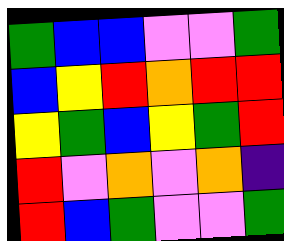[["green", "blue", "blue", "violet", "violet", "green"], ["blue", "yellow", "red", "orange", "red", "red"], ["yellow", "green", "blue", "yellow", "green", "red"], ["red", "violet", "orange", "violet", "orange", "indigo"], ["red", "blue", "green", "violet", "violet", "green"]]